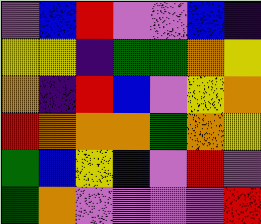[["violet", "blue", "red", "violet", "violet", "blue", "indigo"], ["yellow", "yellow", "indigo", "green", "green", "orange", "yellow"], ["orange", "indigo", "red", "blue", "violet", "yellow", "orange"], ["red", "orange", "orange", "orange", "green", "orange", "yellow"], ["green", "blue", "yellow", "blue", "violet", "red", "violet"], ["green", "orange", "violet", "violet", "violet", "violet", "red"]]